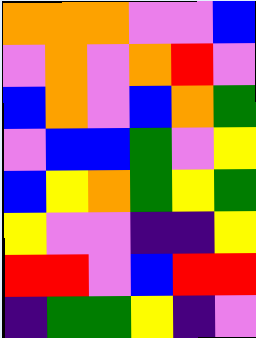[["orange", "orange", "orange", "violet", "violet", "blue"], ["violet", "orange", "violet", "orange", "red", "violet"], ["blue", "orange", "violet", "blue", "orange", "green"], ["violet", "blue", "blue", "green", "violet", "yellow"], ["blue", "yellow", "orange", "green", "yellow", "green"], ["yellow", "violet", "violet", "indigo", "indigo", "yellow"], ["red", "red", "violet", "blue", "red", "red"], ["indigo", "green", "green", "yellow", "indigo", "violet"]]